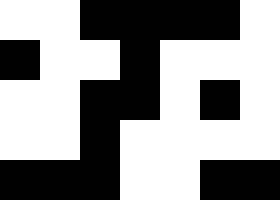[["white", "white", "black", "black", "black", "black", "white"], ["black", "white", "white", "black", "white", "white", "white"], ["white", "white", "black", "black", "white", "black", "white"], ["white", "white", "black", "white", "white", "white", "white"], ["black", "black", "black", "white", "white", "black", "black"]]